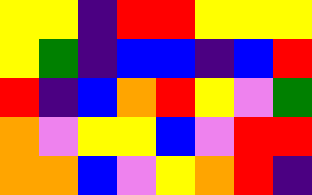[["yellow", "yellow", "indigo", "red", "red", "yellow", "yellow", "yellow"], ["yellow", "green", "indigo", "blue", "blue", "indigo", "blue", "red"], ["red", "indigo", "blue", "orange", "red", "yellow", "violet", "green"], ["orange", "violet", "yellow", "yellow", "blue", "violet", "red", "red"], ["orange", "orange", "blue", "violet", "yellow", "orange", "red", "indigo"]]